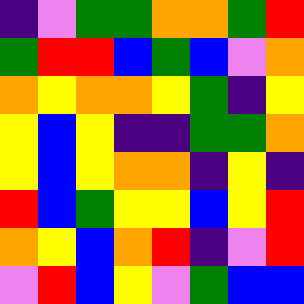[["indigo", "violet", "green", "green", "orange", "orange", "green", "red"], ["green", "red", "red", "blue", "green", "blue", "violet", "orange"], ["orange", "yellow", "orange", "orange", "yellow", "green", "indigo", "yellow"], ["yellow", "blue", "yellow", "indigo", "indigo", "green", "green", "orange"], ["yellow", "blue", "yellow", "orange", "orange", "indigo", "yellow", "indigo"], ["red", "blue", "green", "yellow", "yellow", "blue", "yellow", "red"], ["orange", "yellow", "blue", "orange", "red", "indigo", "violet", "red"], ["violet", "red", "blue", "yellow", "violet", "green", "blue", "blue"]]